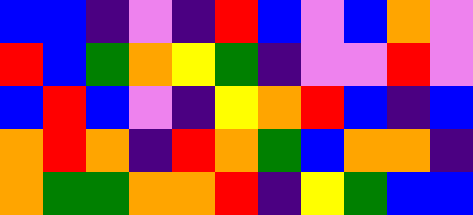[["blue", "blue", "indigo", "violet", "indigo", "red", "blue", "violet", "blue", "orange", "violet"], ["red", "blue", "green", "orange", "yellow", "green", "indigo", "violet", "violet", "red", "violet"], ["blue", "red", "blue", "violet", "indigo", "yellow", "orange", "red", "blue", "indigo", "blue"], ["orange", "red", "orange", "indigo", "red", "orange", "green", "blue", "orange", "orange", "indigo"], ["orange", "green", "green", "orange", "orange", "red", "indigo", "yellow", "green", "blue", "blue"]]